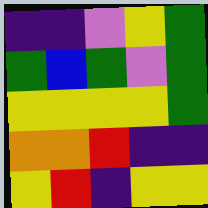[["indigo", "indigo", "violet", "yellow", "green"], ["green", "blue", "green", "violet", "green"], ["yellow", "yellow", "yellow", "yellow", "green"], ["orange", "orange", "red", "indigo", "indigo"], ["yellow", "red", "indigo", "yellow", "yellow"]]